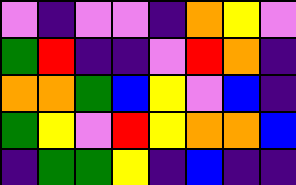[["violet", "indigo", "violet", "violet", "indigo", "orange", "yellow", "violet"], ["green", "red", "indigo", "indigo", "violet", "red", "orange", "indigo"], ["orange", "orange", "green", "blue", "yellow", "violet", "blue", "indigo"], ["green", "yellow", "violet", "red", "yellow", "orange", "orange", "blue"], ["indigo", "green", "green", "yellow", "indigo", "blue", "indigo", "indigo"]]